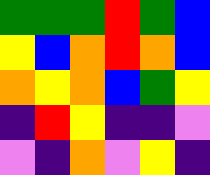[["green", "green", "green", "red", "green", "blue"], ["yellow", "blue", "orange", "red", "orange", "blue"], ["orange", "yellow", "orange", "blue", "green", "yellow"], ["indigo", "red", "yellow", "indigo", "indigo", "violet"], ["violet", "indigo", "orange", "violet", "yellow", "indigo"]]